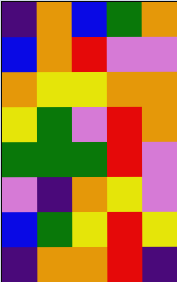[["indigo", "orange", "blue", "green", "orange"], ["blue", "orange", "red", "violet", "violet"], ["orange", "yellow", "yellow", "orange", "orange"], ["yellow", "green", "violet", "red", "orange"], ["green", "green", "green", "red", "violet"], ["violet", "indigo", "orange", "yellow", "violet"], ["blue", "green", "yellow", "red", "yellow"], ["indigo", "orange", "orange", "red", "indigo"]]